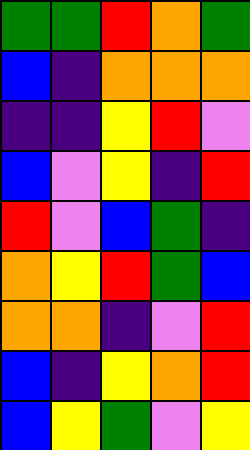[["green", "green", "red", "orange", "green"], ["blue", "indigo", "orange", "orange", "orange"], ["indigo", "indigo", "yellow", "red", "violet"], ["blue", "violet", "yellow", "indigo", "red"], ["red", "violet", "blue", "green", "indigo"], ["orange", "yellow", "red", "green", "blue"], ["orange", "orange", "indigo", "violet", "red"], ["blue", "indigo", "yellow", "orange", "red"], ["blue", "yellow", "green", "violet", "yellow"]]